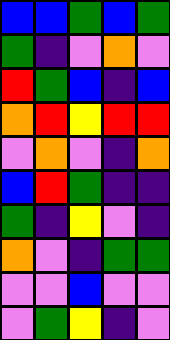[["blue", "blue", "green", "blue", "green"], ["green", "indigo", "violet", "orange", "violet"], ["red", "green", "blue", "indigo", "blue"], ["orange", "red", "yellow", "red", "red"], ["violet", "orange", "violet", "indigo", "orange"], ["blue", "red", "green", "indigo", "indigo"], ["green", "indigo", "yellow", "violet", "indigo"], ["orange", "violet", "indigo", "green", "green"], ["violet", "violet", "blue", "violet", "violet"], ["violet", "green", "yellow", "indigo", "violet"]]